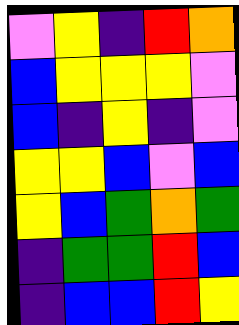[["violet", "yellow", "indigo", "red", "orange"], ["blue", "yellow", "yellow", "yellow", "violet"], ["blue", "indigo", "yellow", "indigo", "violet"], ["yellow", "yellow", "blue", "violet", "blue"], ["yellow", "blue", "green", "orange", "green"], ["indigo", "green", "green", "red", "blue"], ["indigo", "blue", "blue", "red", "yellow"]]